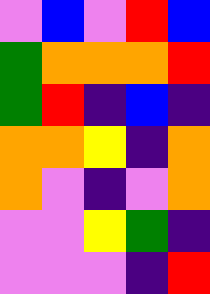[["violet", "blue", "violet", "red", "blue"], ["green", "orange", "orange", "orange", "red"], ["green", "red", "indigo", "blue", "indigo"], ["orange", "orange", "yellow", "indigo", "orange"], ["orange", "violet", "indigo", "violet", "orange"], ["violet", "violet", "yellow", "green", "indigo"], ["violet", "violet", "violet", "indigo", "red"]]